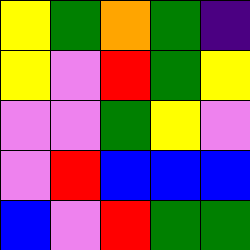[["yellow", "green", "orange", "green", "indigo"], ["yellow", "violet", "red", "green", "yellow"], ["violet", "violet", "green", "yellow", "violet"], ["violet", "red", "blue", "blue", "blue"], ["blue", "violet", "red", "green", "green"]]